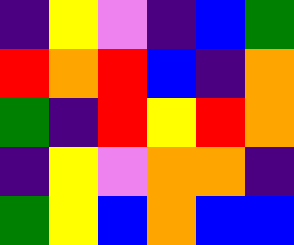[["indigo", "yellow", "violet", "indigo", "blue", "green"], ["red", "orange", "red", "blue", "indigo", "orange"], ["green", "indigo", "red", "yellow", "red", "orange"], ["indigo", "yellow", "violet", "orange", "orange", "indigo"], ["green", "yellow", "blue", "orange", "blue", "blue"]]